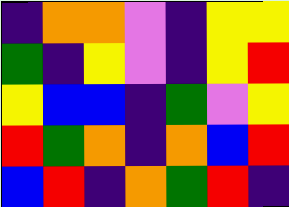[["indigo", "orange", "orange", "violet", "indigo", "yellow", "yellow"], ["green", "indigo", "yellow", "violet", "indigo", "yellow", "red"], ["yellow", "blue", "blue", "indigo", "green", "violet", "yellow"], ["red", "green", "orange", "indigo", "orange", "blue", "red"], ["blue", "red", "indigo", "orange", "green", "red", "indigo"]]